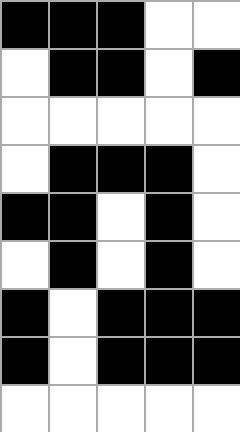[["black", "black", "black", "white", "white"], ["white", "black", "black", "white", "black"], ["white", "white", "white", "white", "white"], ["white", "black", "black", "black", "white"], ["black", "black", "white", "black", "white"], ["white", "black", "white", "black", "white"], ["black", "white", "black", "black", "black"], ["black", "white", "black", "black", "black"], ["white", "white", "white", "white", "white"]]